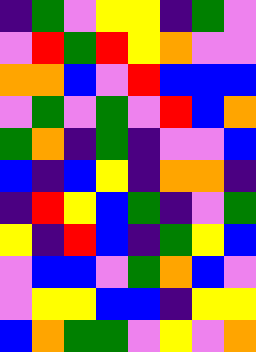[["indigo", "green", "violet", "yellow", "yellow", "indigo", "green", "violet"], ["violet", "red", "green", "red", "yellow", "orange", "violet", "violet"], ["orange", "orange", "blue", "violet", "red", "blue", "blue", "blue"], ["violet", "green", "violet", "green", "violet", "red", "blue", "orange"], ["green", "orange", "indigo", "green", "indigo", "violet", "violet", "blue"], ["blue", "indigo", "blue", "yellow", "indigo", "orange", "orange", "indigo"], ["indigo", "red", "yellow", "blue", "green", "indigo", "violet", "green"], ["yellow", "indigo", "red", "blue", "indigo", "green", "yellow", "blue"], ["violet", "blue", "blue", "violet", "green", "orange", "blue", "violet"], ["violet", "yellow", "yellow", "blue", "blue", "indigo", "yellow", "yellow"], ["blue", "orange", "green", "green", "violet", "yellow", "violet", "orange"]]